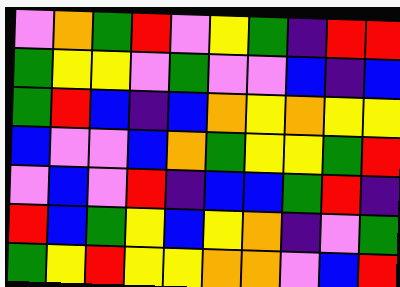[["violet", "orange", "green", "red", "violet", "yellow", "green", "indigo", "red", "red"], ["green", "yellow", "yellow", "violet", "green", "violet", "violet", "blue", "indigo", "blue"], ["green", "red", "blue", "indigo", "blue", "orange", "yellow", "orange", "yellow", "yellow"], ["blue", "violet", "violet", "blue", "orange", "green", "yellow", "yellow", "green", "red"], ["violet", "blue", "violet", "red", "indigo", "blue", "blue", "green", "red", "indigo"], ["red", "blue", "green", "yellow", "blue", "yellow", "orange", "indigo", "violet", "green"], ["green", "yellow", "red", "yellow", "yellow", "orange", "orange", "violet", "blue", "red"]]